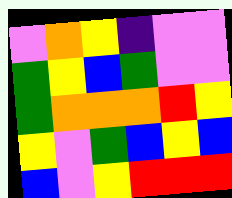[["violet", "orange", "yellow", "indigo", "violet", "violet"], ["green", "yellow", "blue", "green", "violet", "violet"], ["green", "orange", "orange", "orange", "red", "yellow"], ["yellow", "violet", "green", "blue", "yellow", "blue"], ["blue", "violet", "yellow", "red", "red", "red"]]